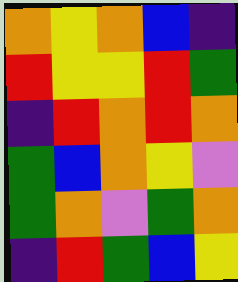[["orange", "yellow", "orange", "blue", "indigo"], ["red", "yellow", "yellow", "red", "green"], ["indigo", "red", "orange", "red", "orange"], ["green", "blue", "orange", "yellow", "violet"], ["green", "orange", "violet", "green", "orange"], ["indigo", "red", "green", "blue", "yellow"]]